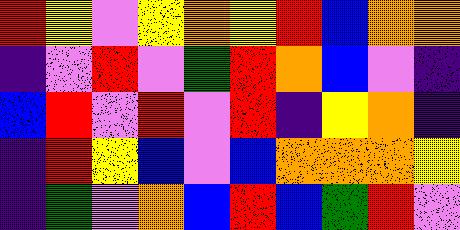[["red", "yellow", "violet", "yellow", "orange", "yellow", "red", "blue", "orange", "orange"], ["indigo", "violet", "red", "violet", "green", "red", "orange", "blue", "violet", "indigo"], ["blue", "red", "violet", "red", "violet", "red", "indigo", "yellow", "orange", "indigo"], ["indigo", "red", "yellow", "blue", "violet", "blue", "orange", "orange", "orange", "yellow"], ["indigo", "green", "violet", "orange", "blue", "red", "blue", "green", "red", "violet"]]